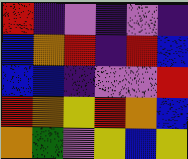[["red", "indigo", "violet", "indigo", "violet", "indigo"], ["blue", "orange", "red", "indigo", "red", "blue"], ["blue", "blue", "indigo", "violet", "violet", "red"], ["red", "orange", "yellow", "red", "orange", "blue"], ["orange", "green", "violet", "yellow", "blue", "yellow"]]